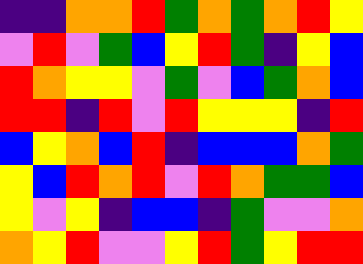[["indigo", "indigo", "orange", "orange", "red", "green", "orange", "green", "orange", "red", "yellow"], ["violet", "red", "violet", "green", "blue", "yellow", "red", "green", "indigo", "yellow", "blue"], ["red", "orange", "yellow", "yellow", "violet", "green", "violet", "blue", "green", "orange", "blue"], ["red", "red", "indigo", "red", "violet", "red", "yellow", "yellow", "yellow", "indigo", "red"], ["blue", "yellow", "orange", "blue", "red", "indigo", "blue", "blue", "blue", "orange", "green"], ["yellow", "blue", "red", "orange", "red", "violet", "red", "orange", "green", "green", "blue"], ["yellow", "violet", "yellow", "indigo", "blue", "blue", "indigo", "green", "violet", "violet", "orange"], ["orange", "yellow", "red", "violet", "violet", "yellow", "red", "green", "yellow", "red", "red"]]